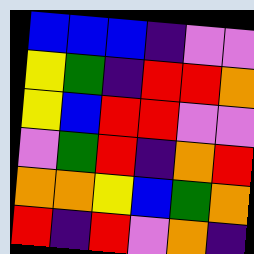[["blue", "blue", "blue", "indigo", "violet", "violet"], ["yellow", "green", "indigo", "red", "red", "orange"], ["yellow", "blue", "red", "red", "violet", "violet"], ["violet", "green", "red", "indigo", "orange", "red"], ["orange", "orange", "yellow", "blue", "green", "orange"], ["red", "indigo", "red", "violet", "orange", "indigo"]]